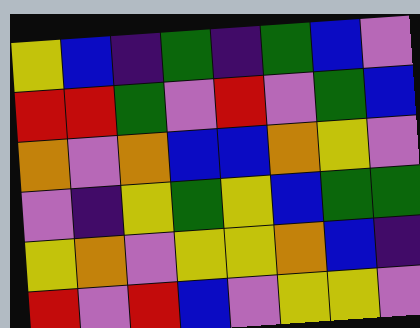[["yellow", "blue", "indigo", "green", "indigo", "green", "blue", "violet"], ["red", "red", "green", "violet", "red", "violet", "green", "blue"], ["orange", "violet", "orange", "blue", "blue", "orange", "yellow", "violet"], ["violet", "indigo", "yellow", "green", "yellow", "blue", "green", "green"], ["yellow", "orange", "violet", "yellow", "yellow", "orange", "blue", "indigo"], ["red", "violet", "red", "blue", "violet", "yellow", "yellow", "violet"]]